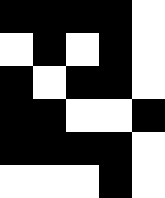[["black", "black", "black", "black", "white"], ["white", "black", "white", "black", "white"], ["black", "white", "black", "black", "white"], ["black", "black", "white", "white", "black"], ["black", "black", "black", "black", "white"], ["white", "white", "white", "black", "white"]]